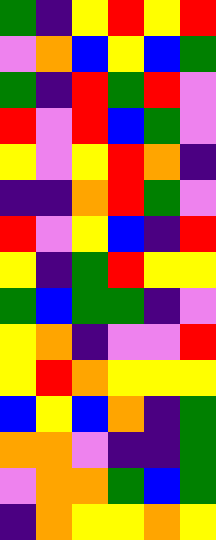[["green", "indigo", "yellow", "red", "yellow", "red"], ["violet", "orange", "blue", "yellow", "blue", "green"], ["green", "indigo", "red", "green", "red", "violet"], ["red", "violet", "red", "blue", "green", "violet"], ["yellow", "violet", "yellow", "red", "orange", "indigo"], ["indigo", "indigo", "orange", "red", "green", "violet"], ["red", "violet", "yellow", "blue", "indigo", "red"], ["yellow", "indigo", "green", "red", "yellow", "yellow"], ["green", "blue", "green", "green", "indigo", "violet"], ["yellow", "orange", "indigo", "violet", "violet", "red"], ["yellow", "red", "orange", "yellow", "yellow", "yellow"], ["blue", "yellow", "blue", "orange", "indigo", "green"], ["orange", "orange", "violet", "indigo", "indigo", "green"], ["violet", "orange", "orange", "green", "blue", "green"], ["indigo", "orange", "yellow", "yellow", "orange", "yellow"]]